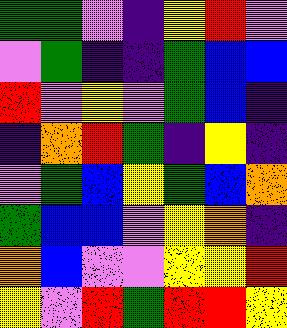[["green", "green", "violet", "indigo", "yellow", "red", "violet"], ["violet", "green", "indigo", "indigo", "green", "blue", "blue"], ["red", "violet", "yellow", "violet", "green", "blue", "indigo"], ["indigo", "orange", "red", "green", "indigo", "yellow", "indigo"], ["violet", "green", "blue", "yellow", "green", "blue", "orange"], ["green", "blue", "blue", "violet", "yellow", "orange", "indigo"], ["orange", "blue", "violet", "violet", "yellow", "yellow", "red"], ["yellow", "violet", "red", "green", "red", "red", "yellow"]]